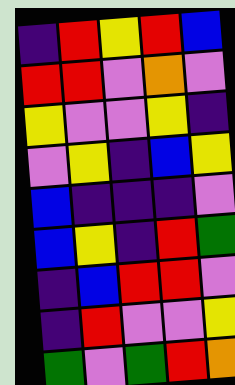[["indigo", "red", "yellow", "red", "blue"], ["red", "red", "violet", "orange", "violet"], ["yellow", "violet", "violet", "yellow", "indigo"], ["violet", "yellow", "indigo", "blue", "yellow"], ["blue", "indigo", "indigo", "indigo", "violet"], ["blue", "yellow", "indigo", "red", "green"], ["indigo", "blue", "red", "red", "violet"], ["indigo", "red", "violet", "violet", "yellow"], ["green", "violet", "green", "red", "orange"]]